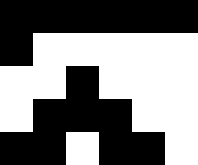[["black", "black", "black", "black", "black", "black"], ["black", "white", "white", "white", "white", "white"], ["white", "white", "black", "white", "white", "white"], ["white", "black", "black", "black", "white", "white"], ["black", "black", "white", "black", "black", "white"]]